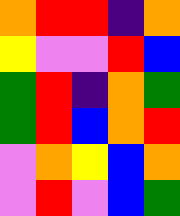[["orange", "red", "red", "indigo", "orange"], ["yellow", "violet", "violet", "red", "blue"], ["green", "red", "indigo", "orange", "green"], ["green", "red", "blue", "orange", "red"], ["violet", "orange", "yellow", "blue", "orange"], ["violet", "red", "violet", "blue", "green"]]